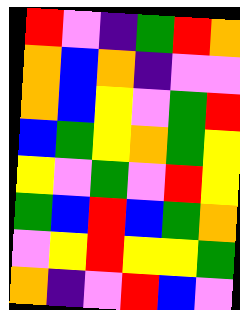[["red", "violet", "indigo", "green", "red", "orange"], ["orange", "blue", "orange", "indigo", "violet", "violet"], ["orange", "blue", "yellow", "violet", "green", "red"], ["blue", "green", "yellow", "orange", "green", "yellow"], ["yellow", "violet", "green", "violet", "red", "yellow"], ["green", "blue", "red", "blue", "green", "orange"], ["violet", "yellow", "red", "yellow", "yellow", "green"], ["orange", "indigo", "violet", "red", "blue", "violet"]]